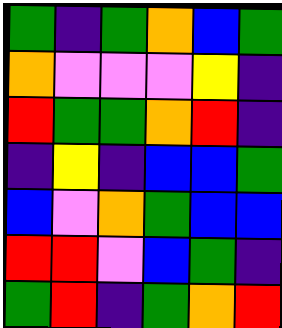[["green", "indigo", "green", "orange", "blue", "green"], ["orange", "violet", "violet", "violet", "yellow", "indigo"], ["red", "green", "green", "orange", "red", "indigo"], ["indigo", "yellow", "indigo", "blue", "blue", "green"], ["blue", "violet", "orange", "green", "blue", "blue"], ["red", "red", "violet", "blue", "green", "indigo"], ["green", "red", "indigo", "green", "orange", "red"]]